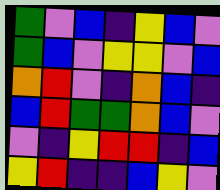[["green", "violet", "blue", "indigo", "yellow", "blue", "violet"], ["green", "blue", "violet", "yellow", "yellow", "violet", "blue"], ["orange", "red", "violet", "indigo", "orange", "blue", "indigo"], ["blue", "red", "green", "green", "orange", "blue", "violet"], ["violet", "indigo", "yellow", "red", "red", "indigo", "blue"], ["yellow", "red", "indigo", "indigo", "blue", "yellow", "violet"]]